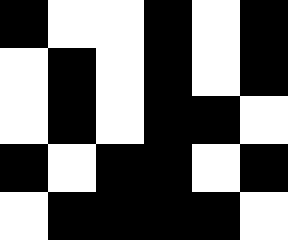[["black", "white", "white", "black", "white", "black"], ["white", "black", "white", "black", "white", "black"], ["white", "black", "white", "black", "black", "white"], ["black", "white", "black", "black", "white", "black"], ["white", "black", "black", "black", "black", "white"]]